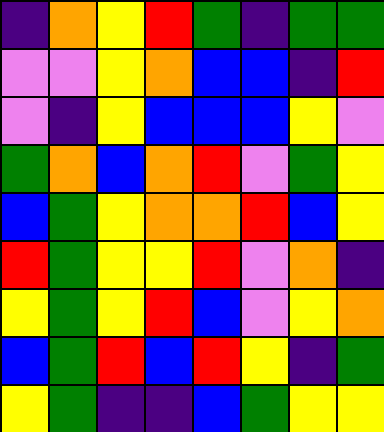[["indigo", "orange", "yellow", "red", "green", "indigo", "green", "green"], ["violet", "violet", "yellow", "orange", "blue", "blue", "indigo", "red"], ["violet", "indigo", "yellow", "blue", "blue", "blue", "yellow", "violet"], ["green", "orange", "blue", "orange", "red", "violet", "green", "yellow"], ["blue", "green", "yellow", "orange", "orange", "red", "blue", "yellow"], ["red", "green", "yellow", "yellow", "red", "violet", "orange", "indigo"], ["yellow", "green", "yellow", "red", "blue", "violet", "yellow", "orange"], ["blue", "green", "red", "blue", "red", "yellow", "indigo", "green"], ["yellow", "green", "indigo", "indigo", "blue", "green", "yellow", "yellow"]]